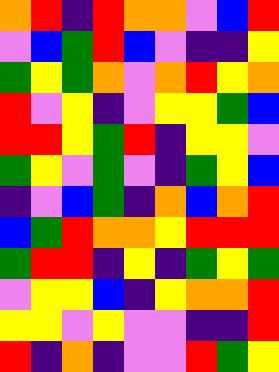[["orange", "red", "indigo", "red", "orange", "orange", "violet", "blue", "red"], ["violet", "blue", "green", "red", "blue", "violet", "indigo", "indigo", "yellow"], ["green", "yellow", "green", "orange", "violet", "orange", "red", "yellow", "orange"], ["red", "violet", "yellow", "indigo", "violet", "yellow", "yellow", "green", "blue"], ["red", "red", "yellow", "green", "red", "indigo", "yellow", "yellow", "violet"], ["green", "yellow", "violet", "green", "violet", "indigo", "green", "yellow", "blue"], ["indigo", "violet", "blue", "green", "indigo", "orange", "blue", "orange", "red"], ["blue", "green", "red", "orange", "orange", "yellow", "red", "red", "red"], ["green", "red", "red", "indigo", "yellow", "indigo", "green", "yellow", "green"], ["violet", "yellow", "yellow", "blue", "indigo", "yellow", "orange", "orange", "red"], ["yellow", "yellow", "violet", "yellow", "violet", "violet", "indigo", "indigo", "red"], ["red", "indigo", "orange", "indigo", "violet", "violet", "red", "green", "yellow"]]